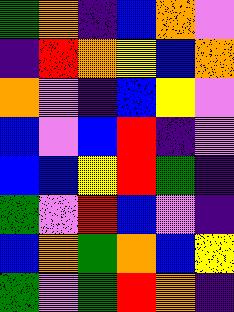[["green", "orange", "indigo", "blue", "orange", "violet"], ["indigo", "red", "orange", "yellow", "blue", "orange"], ["orange", "violet", "indigo", "blue", "yellow", "violet"], ["blue", "violet", "blue", "red", "indigo", "violet"], ["blue", "blue", "yellow", "red", "green", "indigo"], ["green", "violet", "red", "blue", "violet", "indigo"], ["blue", "orange", "green", "orange", "blue", "yellow"], ["green", "violet", "green", "red", "orange", "indigo"]]